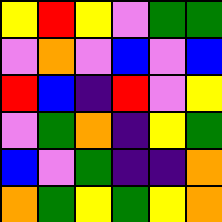[["yellow", "red", "yellow", "violet", "green", "green"], ["violet", "orange", "violet", "blue", "violet", "blue"], ["red", "blue", "indigo", "red", "violet", "yellow"], ["violet", "green", "orange", "indigo", "yellow", "green"], ["blue", "violet", "green", "indigo", "indigo", "orange"], ["orange", "green", "yellow", "green", "yellow", "orange"]]